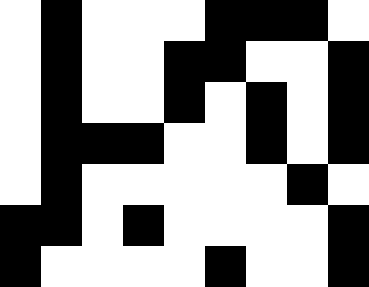[["white", "black", "white", "white", "white", "black", "black", "black", "white"], ["white", "black", "white", "white", "black", "black", "white", "white", "black"], ["white", "black", "white", "white", "black", "white", "black", "white", "black"], ["white", "black", "black", "black", "white", "white", "black", "white", "black"], ["white", "black", "white", "white", "white", "white", "white", "black", "white"], ["black", "black", "white", "black", "white", "white", "white", "white", "black"], ["black", "white", "white", "white", "white", "black", "white", "white", "black"]]